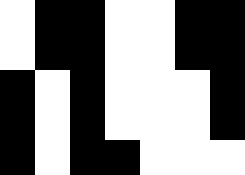[["white", "black", "black", "white", "white", "black", "black"], ["white", "black", "black", "white", "white", "black", "black"], ["black", "white", "black", "white", "white", "white", "black"], ["black", "white", "black", "white", "white", "white", "black"], ["black", "white", "black", "black", "white", "white", "white"]]